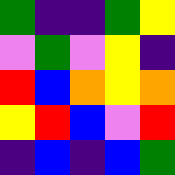[["green", "indigo", "indigo", "green", "yellow"], ["violet", "green", "violet", "yellow", "indigo"], ["red", "blue", "orange", "yellow", "orange"], ["yellow", "red", "blue", "violet", "red"], ["indigo", "blue", "indigo", "blue", "green"]]